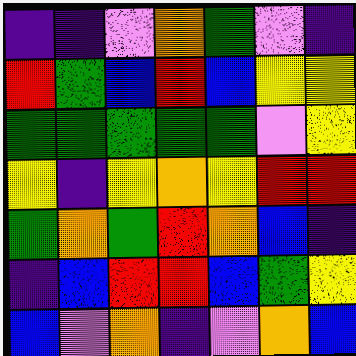[["indigo", "indigo", "violet", "orange", "green", "violet", "indigo"], ["red", "green", "blue", "red", "blue", "yellow", "yellow"], ["green", "green", "green", "green", "green", "violet", "yellow"], ["yellow", "indigo", "yellow", "orange", "yellow", "red", "red"], ["green", "orange", "green", "red", "orange", "blue", "indigo"], ["indigo", "blue", "red", "red", "blue", "green", "yellow"], ["blue", "violet", "orange", "indigo", "violet", "orange", "blue"]]